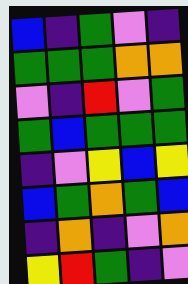[["blue", "indigo", "green", "violet", "indigo"], ["green", "green", "green", "orange", "orange"], ["violet", "indigo", "red", "violet", "green"], ["green", "blue", "green", "green", "green"], ["indigo", "violet", "yellow", "blue", "yellow"], ["blue", "green", "orange", "green", "blue"], ["indigo", "orange", "indigo", "violet", "orange"], ["yellow", "red", "green", "indigo", "violet"]]